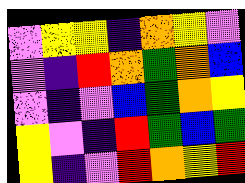[["violet", "yellow", "yellow", "indigo", "orange", "yellow", "violet"], ["violet", "indigo", "red", "orange", "green", "orange", "blue"], ["violet", "indigo", "violet", "blue", "green", "orange", "yellow"], ["yellow", "violet", "indigo", "red", "green", "blue", "green"], ["yellow", "indigo", "violet", "red", "orange", "yellow", "red"]]